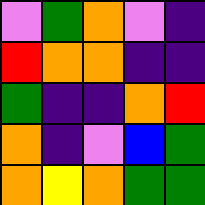[["violet", "green", "orange", "violet", "indigo"], ["red", "orange", "orange", "indigo", "indigo"], ["green", "indigo", "indigo", "orange", "red"], ["orange", "indigo", "violet", "blue", "green"], ["orange", "yellow", "orange", "green", "green"]]